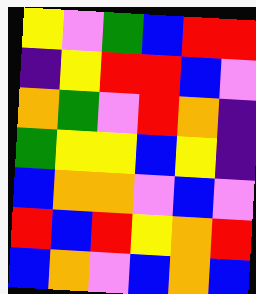[["yellow", "violet", "green", "blue", "red", "red"], ["indigo", "yellow", "red", "red", "blue", "violet"], ["orange", "green", "violet", "red", "orange", "indigo"], ["green", "yellow", "yellow", "blue", "yellow", "indigo"], ["blue", "orange", "orange", "violet", "blue", "violet"], ["red", "blue", "red", "yellow", "orange", "red"], ["blue", "orange", "violet", "blue", "orange", "blue"]]